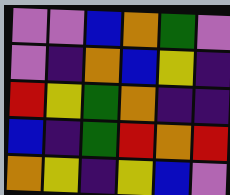[["violet", "violet", "blue", "orange", "green", "violet"], ["violet", "indigo", "orange", "blue", "yellow", "indigo"], ["red", "yellow", "green", "orange", "indigo", "indigo"], ["blue", "indigo", "green", "red", "orange", "red"], ["orange", "yellow", "indigo", "yellow", "blue", "violet"]]